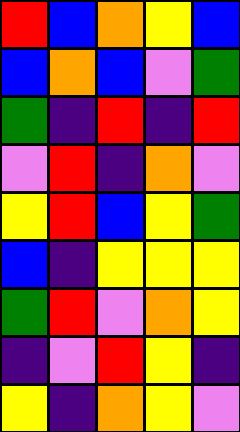[["red", "blue", "orange", "yellow", "blue"], ["blue", "orange", "blue", "violet", "green"], ["green", "indigo", "red", "indigo", "red"], ["violet", "red", "indigo", "orange", "violet"], ["yellow", "red", "blue", "yellow", "green"], ["blue", "indigo", "yellow", "yellow", "yellow"], ["green", "red", "violet", "orange", "yellow"], ["indigo", "violet", "red", "yellow", "indigo"], ["yellow", "indigo", "orange", "yellow", "violet"]]